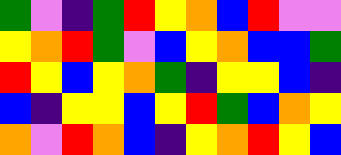[["green", "violet", "indigo", "green", "red", "yellow", "orange", "blue", "red", "violet", "violet"], ["yellow", "orange", "red", "green", "violet", "blue", "yellow", "orange", "blue", "blue", "green"], ["red", "yellow", "blue", "yellow", "orange", "green", "indigo", "yellow", "yellow", "blue", "indigo"], ["blue", "indigo", "yellow", "yellow", "blue", "yellow", "red", "green", "blue", "orange", "yellow"], ["orange", "violet", "red", "orange", "blue", "indigo", "yellow", "orange", "red", "yellow", "blue"]]